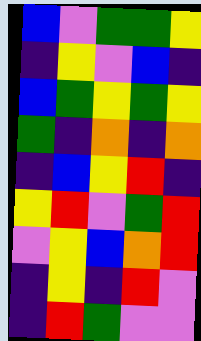[["blue", "violet", "green", "green", "yellow"], ["indigo", "yellow", "violet", "blue", "indigo"], ["blue", "green", "yellow", "green", "yellow"], ["green", "indigo", "orange", "indigo", "orange"], ["indigo", "blue", "yellow", "red", "indigo"], ["yellow", "red", "violet", "green", "red"], ["violet", "yellow", "blue", "orange", "red"], ["indigo", "yellow", "indigo", "red", "violet"], ["indigo", "red", "green", "violet", "violet"]]